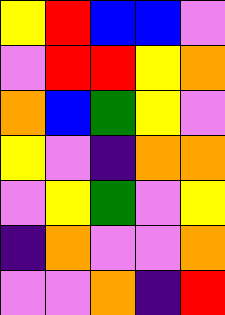[["yellow", "red", "blue", "blue", "violet"], ["violet", "red", "red", "yellow", "orange"], ["orange", "blue", "green", "yellow", "violet"], ["yellow", "violet", "indigo", "orange", "orange"], ["violet", "yellow", "green", "violet", "yellow"], ["indigo", "orange", "violet", "violet", "orange"], ["violet", "violet", "orange", "indigo", "red"]]